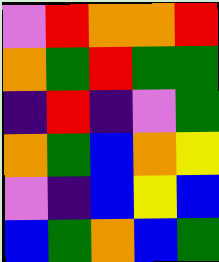[["violet", "red", "orange", "orange", "red"], ["orange", "green", "red", "green", "green"], ["indigo", "red", "indigo", "violet", "green"], ["orange", "green", "blue", "orange", "yellow"], ["violet", "indigo", "blue", "yellow", "blue"], ["blue", "green", "orange", "blue", "green"]]